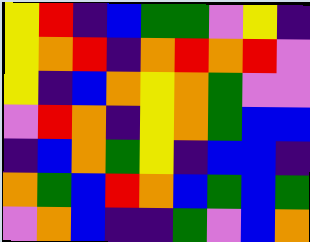[["yellow", "red", "indigo", "blue", "green", "green", "violet", "yellow", "indigo"], ["yellow", "orange", "red", "indigo", "orange", "red", "orange", "red", "violet"], ["yellow", "indigo", "blue", "orange", "yellow", "orange", "green", "violet", "violet"], ["violet", "red", "orange", "indigo", "yellow", "orange", "green", "blue", "blue"], ["indigo", "blue", "orange", "green", "yellow", "indigo", "blue", "blue", "indigo"], ["orange", "green", "blue", "red", "orange", "blue", "green", "blue", "green"], ["violet", "orange", "blue", "indigo", "indigo", "green", "violet", "blue", "orange"]]